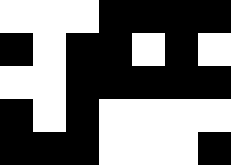[["white", "white", "white", "black", "black", "black", "black"], ["black", "white", "black", "black", "white", "black", "white"], ["white", "white", "black", "black", "black", "black", "black"], ["black", "white", "black", "white", "white", "white", "white"], ["black", "black", "black", "white", "white", "white", "black"]]